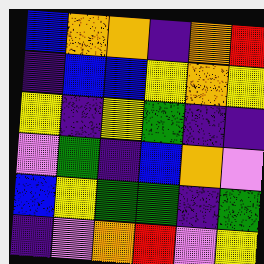[["blue", "orange", "orange", "indigo", "orange", "red"], ["indigo", "blue", "blue", "yellow", "orange", "yellow"], ["yellow", "indigo", "yellow", "green", "indigo", "indigo"], ["violet", "green", "indigo", "blue", "orange", "violet"], ["blue", "yellow", "green", "green", "indigo", "green"], ["indigo", "violet", "orange", "red", "violet", "yellow"]]